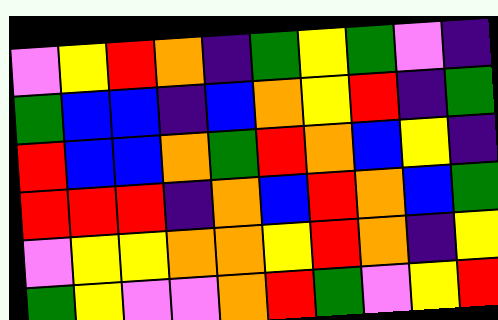[["violet", "yellow", "red", "orange", "indigo", "green", "yellow", "green", "violet", "indigo"], ["green", "blue", "blue", "indigo", "blue", "orange", "yellow", "red", "indigo", "green"], ["red", "blue", "blue", "orange", "green", "red", "orange", "blue", "yellow", "indigo"], ["red", "red", "red", "indigo", "orange", "blue", "red", "orange", "blue", "green"], ["violet", "yellow", "yellow", "orange", "orange", "yellow", "red", "orange", "indigo", "yellow"], ["green", "yellow", "violet", "violet", "orange", "red", "green", "violet", "yellow", "red"]]